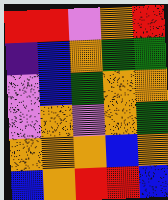[["red", "red", "violet", "orange", "red"], ["indigo", "blue", "orange", "green", "green"], ["violet", "blue", "green", "orange", "orange"], ["violet", "orange", "violet", "orange", "green"], ["orange", "orange", "orange", "blue", "orange"], ["blue", "orange", "red", "red", "blue"]]